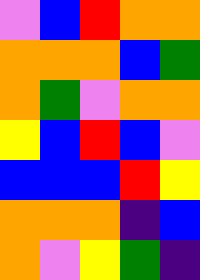[["violet", "blue", "red", "orange", "orange"], ["orange", "orange", "orange", "blue", "green"], ["orange", "green", "violet", "orange", "orange"], ["yellow", "blue", "red", "blue", "violet"], ["blue", "blue", "blue", "red", "yellow"], ["orange", "orange", "orange", "indigo", "blue"], ["orange", "violet", "yellow", "green", "indigo"]]